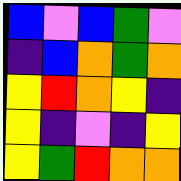[["blue", "violet", "blue", "green", "violet"], ["indigo", "blue", "orange", "green", "orange"], ["yellow", "red", "orange", "yellow", "indigo"], ["yellow", "indigo", "violet", "indigo", "yellow"], ["yellow", "green", "red", "orange", "orange"]]